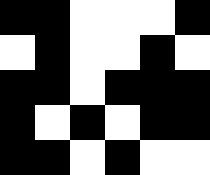[["black", "black", "white", "white", "white", "black"], ["white", "black", "white", "white", "black", "white"], ["black", "black", "white", "black", "black", "black"], ["black", "white", "black", "white", "black", "black"], ["black", "black", "white", "black", "white", "white"]]